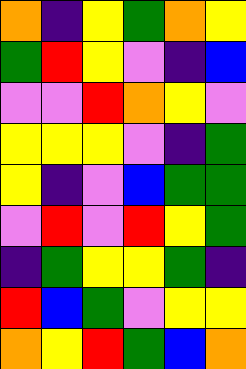[["orange", "indigo", "yellow", "green", "orange", "yellow"], ["green", "red", "yellow", "violet", "indigo", "blue"], ["violet", "violet", "red", "orange", "yellow", "violet"], ["yellow", "yellow", "yellow", "violet", "indigo", "green"], ["yellow", "indigo", "violet", "blue", "green", "green"], ["violet", "red", "violet", "red", "yellow", "green"], ["indigo", "green", "yellow", "yellow", "green", "indigo"], ["red", "blue", "green", "violet", "yellow", "yellow"], ["orange", "yellow", "red", "green", "blue", "orange"]]